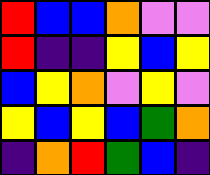[["red", "blue", "blue", "orange", "violet", "violet"], ["red", "indigo", "indigo", "yellow", "blue", "yellow"], ["blue", "yellow", "orange", "violet", "yellow", "violet"], ["yellow", "blue", "yellow", "blue", "green", "orange"], ["indigo", "orange", "red", "green", "blue", "indigo"]]